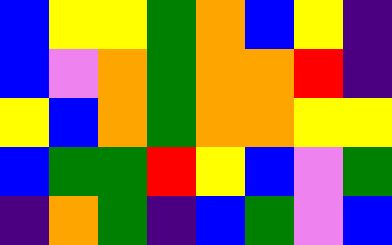[["blue", "yellow", "yellow", "green", "orange", "blue", "yellow", "indigo"], ["blue", "violet", "orange", "green", "orange", "orange", "red", "indigo"], ["yellow", "blue", "orange", "green", "orange", "orange", "yellow", "yellow"], ["blue", "green", "green", "red", "yellow", "blue", "violet", "green"], ["indigo", "orange", "green", "indigo", "blue", "green", "violet", "blue"]]